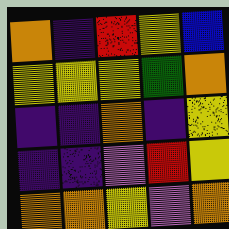[["orange", "indigo", "red", "yellow", "blue"], ["yellow", "yellow", "yellow", "green", "orange"], ["indigo", "indigo", "orange", "indigo", "yellow"], ["indigo", "indigo", "violet", "red", "yellow"], ["orange", "orange", "yellow", "violet", "orange"]]